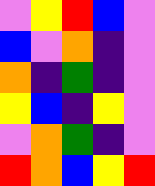[["violet", "yellow", "red", "blue", "violet"], ["blue", "violet", "orange", "indigo", "violet"], ["orange", "indigo", "green", "indigo", "violet"], ["yellow", "blue", "indigo", "yellow", "violet"], ["violet", "orange", "green", "indigo", "violet"], ["red", "orange", "blue", "yellow", "red"]]